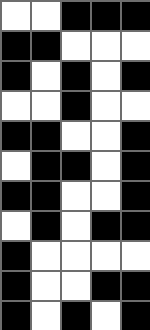[["white", "white", "black", "black", "black"], ["black", "black", "white", "white", "white"], ["black", "white", "black", "white", "black"], ["white", "white", "black", "white", "white"], ["black", "black", "white", "white", "black"], ["white", "black", "black", "white", "black"], ["black", "black", "white", "white", "black"], ["white", "black", "white", "black", "black"], ["black", "white", "white", "white", "white"], ["black", "white", "white", "black", "black"], ["black", "white", "black", "white", "black"]]